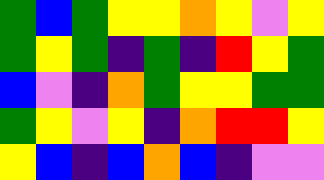[["green", "blue", "green", "yellow", "yellow", "orange", "yellow", "violet", "yellow"], ["green", "yellow", "green", "indigo", "green", "indigo", "red", "yellow", "green"], ["blue", "violet", "indigo", "orange", "green", "yellow", "yellow", "green", "green"], ["green", "yellow", "violet", "yellow", "indigo", "orange", "red", "red", "yellow"], ["yellow", "blue", "indigo", "blue", "orange", "blue", "indigo", "violet", "violet"]]